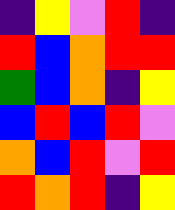[["indigo", "yellow", "violet", "red", "indigo"], ["red", "blue", "orange", "red", "red"], ["green", "blue", "orange", "indigo", "yellow"], ["blue", "red", "blue", "red", "violet"], ["orange", "blue", "red", "violet", "red"], ["red", "orange", "red", "indigo", "yellow"]]